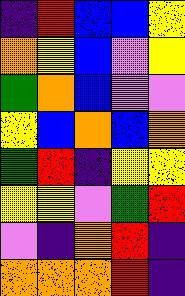[["indigo", "red", "blue", "blue", "yellow"], ["orange", "yellow", "blue", "violet", "yellow"], ["green", "orange", "blue", "violet", "violet"], ["yellow", "blue", "orange", "blue", "orange"], ["green", "red", "indigo", "yellow", "yellow"], ["yellow", "yellow", "violet", "green", "red"], ["violet", "indigo", "orange", "red", "indigo"], ["orange", "orange", "orange", "red", "indigo"]]